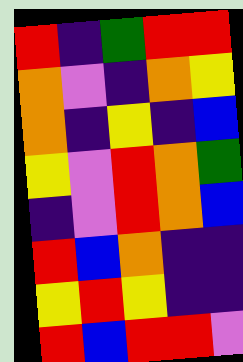[["red", "indigo", "green", "red", "red"], ["orange", "violet", "indigo", "orange", "yellow"], ["orange", "indigo", "yellow", "indigo", "blue"], ["yellow", "violet", "red", "orange", "green"], ["indigo", "violet", "red", "orange", "blue"], ["red", "blue", "orange", "indigo", "indigo"], ["yellow", "red", "yellow", "indigo", "indigo"], ["red", "blue", "red", "red", "violet"]]